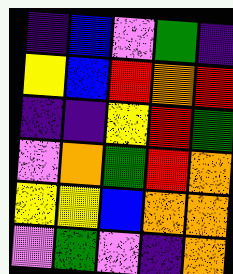[["indigo", "blue", "violet", "green", "indigo"], ["yellow", "blue", "red", "orange", "red"], ["indigo", "indigo", "yellow", "red", "green"], ["violet", "orange", "green", "red", "orange"], ["yellow", "yellow", "blue", "orange", "orange"], ["violet", "green", "violet", "indigo", "orange"]]